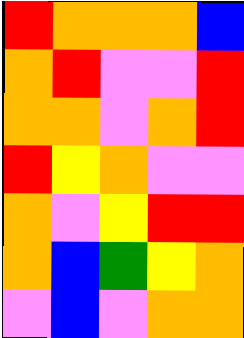[["red", "orange", "orange", "orange", "blue"], ["orange", "red", "violet", "violet", "red"], ["orange", "orange", "violet", "orange", "red"], ["red", "yellow", "orange", "violet", "violet"], ["orange", "violet", "yellow", "red", "red"], ["orange", "blue", "green", "yellow", "orange"], ["violet", "blue", "violet", "orange", "orange"]]